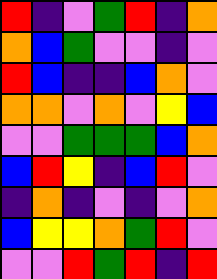[["red", "indigo", "violet", "green", "red", "indigo", "orange"], ["orange", "blue", "green", "violet", "violet", "indigo", "violet"], ["red", "blue", "indigo", "indigo", "blue", "orange", "violet"], ["orange", "orange", "violet", "orange", "violet", "yellow", "blue"], ["violet", "violet", "green", "green", "green", "blue", "orange"], ["blue", "red", "yellow", "indigo", "blue", "red", "violet"], ["indigo", "orange", "indigo", "violet", "indigo", "violet", "orange"], ["blue", "yellow", "yellow", "orange", "green", "red", "violet"], ["violet", "violet", "red", "green", "red", "indigo", "red"]]